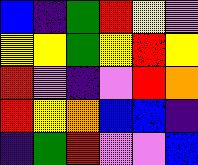[["blue", "indigo", "green", "red", "yellow", "violet"], ["yellow", "yellow", "green", "yellow", "red", "yellow"], ["red", "violet", "indigo", "violet", "red", "orange"], ["red", "yellow", "orange", "blue", "blue", "indigo"], ["indigo", "green", "red", "violet", "violet", "blue"]]